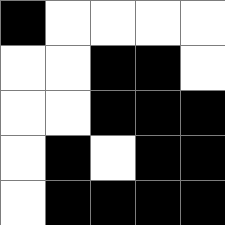[["black", "white", "white", "white", "white"], ["white", "white", "black", "black", "white"], ["white", "white", "black", "black", "black"], ["white", "black", "white", "black", "black"], ["white", "black", "black", "black", "black"]]